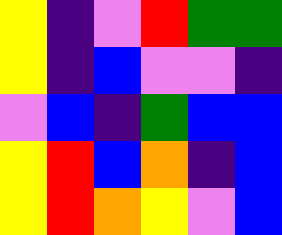[["yellow", "indigo", "violet", "red", "green", "green"], ["yellow", "indigo", "blue", "violet", "violet", "indigo"], ["violet", "blue", "indigo", "green", "blue", "blue"], ["yellow", "red", "blue", "orange", "indigo", "blue"], ["yellow", "red", "orange", "yellow", "violet", "blue"]]